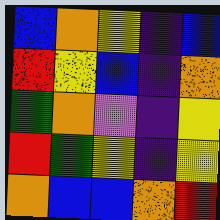[["blue", "orange", "yellow", "indigo", "blue"], ["red", "yellow", "blue", "indigo", "orange"], ["green", "orange", "violet", "indigo", "yellow"], ["red", "green", "yellow", "indigo", "yellow"], ["orange", "blue", "blue", "orange", "red"]]